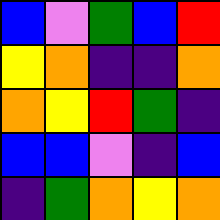[["blue", "violet", "green", "blue", "red"], ["yellow", "orange", "indigo", "indigo", "orange"], ["orange", "yellow", "red", "green", "indigo"], ["blue", "blue", "violet", "indigo", "blue"], ["indigo", "green", "orange", "yellow", "orange"]]